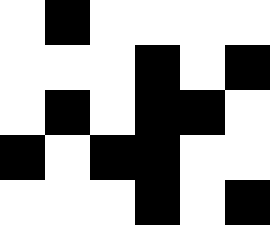[["white", "black", "white", "white", "white", "white"], ["white", "white", "white", "black", "white", "black"], ["white", "black", "white", "black", "black", "white"], ["black", "white", "black", "black", "white", "white"], ["white", "white", "white", "black", "white", "black"]]